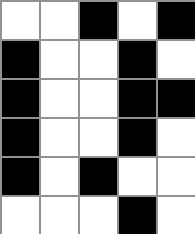[["white", "white", "black", "white", "black"], ["black", "white", "white", "black", "white"], ["black", "white", "white", "black", "black"], ["black", "white", "white", "black", "white"], ["black", "white", "black", "white", "white"], ["white", "white", "white", "black", "white"]]